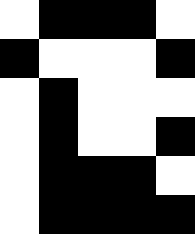[["white", "black", "black", "black", "white"], ["black", "white", "white", "white", "black"], ["white", "black", "white", "white", "white"], ["white", "black", "white", "white", "black"], ["white", "black", "black", "black", "white"], ["white", "black", "black", "black", "black"]]